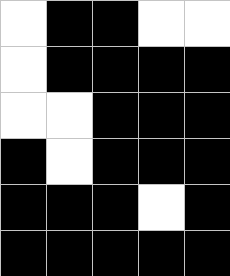[["white", "black", "black", "white", "white"], ["white", "black", "black", "black", "black"], ["white", "white", "black", "black", "black"], ["black", "white", "black", "black", "black"], ["black", "black", "black", "white", "black"], ["black", "black", "black", "black", "black"]]